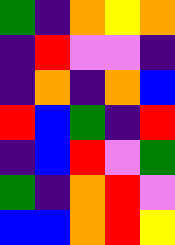[["green", "indigo", "orange", "yellow", "orange"], ["indigo", "red", "violet", "violet", "indigo"], ["indigo", "orange", "indigo", "orange", "blue"], ["red", "blue", "green", "indigo", "red"], ["indigo", "blue", "red", "violet", "green"], ["green", "indigo", "orange", "red", "violet"], ["blue", "blue", "orange", "red", "yellow"]]